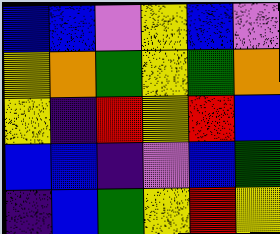[["blue", "blue", "violet", "yellow", "blue", "violet"], ["yellow", "orange", "green", "yellow", "green", "orange"], ["yellow", "indigo", "red", "yellow", "red", "blue"], ["blue", "blue", "indigo", "violet", "blue", "green"], ["indigo", "blue", "green", "yellow", "red", "yellow"]]